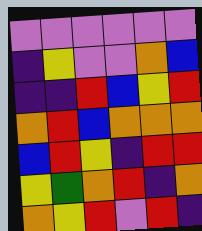[["violet", "violet", "violet", "violet", "violet", "violet"], ["indigo", "yellow", "violet", "violet", "orange", "blue"], ["indigo", "indigo", "red", "blue", "yellow", "red"], ["orange", "red", "blue", "orange", "orange", "orange"], ["blue", "red", "yellow", "indigo", "red", "red"], ["yellow", "green", "orange", "red", "indigo", "orange"], ["orange", "yellow", "red", "violet", "red", "indigo"]]